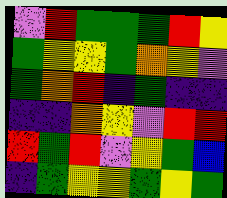[["violet", "red", "green", "green", "green", "red", "yellow"], ["green", "yellow", "yellow", "green", "orange", "yellow", "violet"], ["green", "orange", "red", "indigo", "green", "indigo", "indigo"], ["indigo", "indigo", "orange", "yellow", "violet", "red", "red"], ["red", "green", "red", "violet", "yellow", "green", "blue"], ["indigo", "green", "yellow", "yellow", "green", "yellow", "green"]]